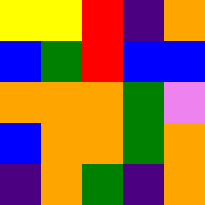[["yellow", "yellow", "red", "indigo", "orange"], ["blue", "green", "red", "blue", "blue"], ["orange", "orange", "orange", "green", "violet"], ["blue", "orange", "orange", "green", "orange"], ["indigo", "orange", "green", "indigo", "orange"]]